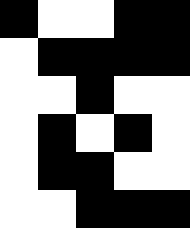[["black", "white", "white", "black", "black"], ["white", "black", "black", "black", "black"], ["white", "white", "black", "white", "white"], ["white", "black", "white", "black", "white"], ["white", "black", "black", "white", "white"], ["white", "white", "black", "black", "black"]]